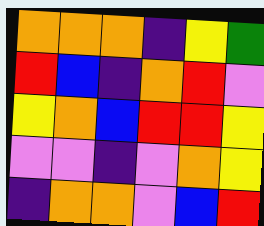[["orange", "orange", "orange", "indigo", "yellow", "green"], ["red", "blue", "indigo", "orange", "red", "violet"], ["yellow", "orange", "blue", "red", "red", "yellow"], ["violet", "violet", "indigo", "violet", "orange", "yellow"], ["indigo", "orange", "orange", "violet", "blue", "red"]]